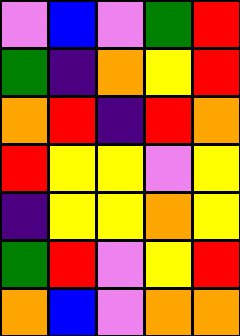[["violet", "blue", "violet", "green", "red"], ["green", "indigo", "orange", "yellow", "red"], ["orange", "red", "indigo", "red", "orange"], ["red", "yellow", "yellow", "violet", "yellow"], ["indigo", "yellow", "yellow", "orange", "yellow"], ["green", "red", "violet", "yellow", "red"], ["orange", "blue", "violet", "orange", "orange"]]